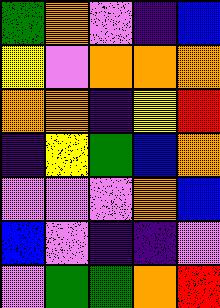[["green", "orange", "violet", "indigo", "blue"], ["yellow", "violet", "orange", "orange", "orange"], ["orange", "orange", "indigo", "yellow", "red"], ["indigo", "yellow", "green", "blue", "orange"], ["violet", "violet", "violet", "orange", "blue"], ["blue", "violet", "indigo", "indigo", "violet"], ["violet", "green", "green", "orange", "red"]]